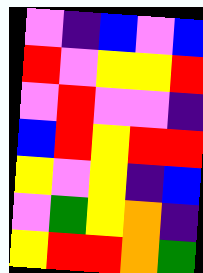[["violet", "indigo", "blue", "violet", "blue"], ["red", "violet", "yellow", "yellow", "red"], ["violet", "red", "violet", "violet", "indigo"], ["blue", "red", "yellow", "red", "red"], ["yellow", "violet", "yellow", "indigo", "blue"], ["violet", "green", "yellow", "orange", "indigo"], ["yellow", "red", "red", "orange", "green"]]